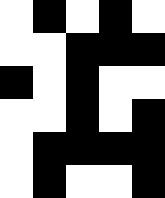[["white", "black", "white", "black", "white"], ["white", "white", "black", "black", "black"], ["black", "white", "black", "white", "white"], ["white", "white", "black", "white", "black"], ["white", "black", "black", "black", "black"], ["white", "black", "white", "white", "black"]]